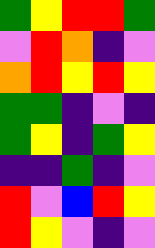[["green", "yellow", "red", "red", "green"], ["violet", "red", "orange", "indigo", "violet"], ["orange", "red", "yellow", "red", "yellow"], ["green", "green", "indigo", "violet", "indigo"], ["green", "yellow", "indigo", "green", "yellow"], ["indigo", "indigo", "green", "indigo", "violet"], ["red", "violet", "blue", "red", "yellow"], ["red", "yellow", "violet", "indigo", "violet"]]